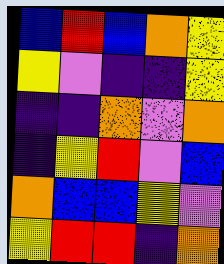[["blue", "red", "blue", "orange", "yellow"], ["yellow", "violet", "indigo", "indigo", "yellow"], ["indigo", "indigo", "orange", "violet", "orange"], ["indigo", "yellow", "red", "violet", "blue"], ["orange", "blue", "blue", "yellow", "violet"], ["yellow", "red", "red", "indigo", "orange"]]